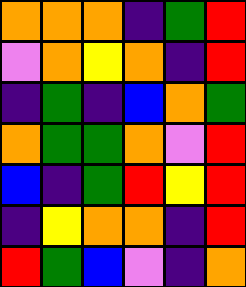[["orange", "orange", "orange", "indigo", "green", "red"], ["violet", "orange", "yellow", "orange", "indigo", "red"], ["indigo", "green", "indigo", "blue", "orange", "green"], ["orange", "green", "green", "orange", "violet", "red"], ["blue", "indigo", "green", "red", "yellow", "red"], ["indigo", "yellow", "orange", "orange", "indigo", "red"], ["red", "green", "blue", "violet", "indigo", "orange"]]